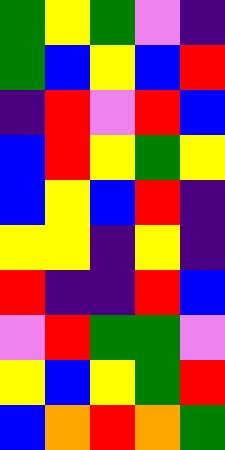[["green", "yellow", "green", "violet", "indigo"], ["green", "blue", "yellow", "blue", "red"], ["indigo", "red", "violet", "red", "blue"], ["blue", "red", "yellow", "green", "yellow"], ["blue", "yellow", "blue", "red", "indigo"], ["yellow", "yellow", "indigo", "yellow", "indigo"], ["red", "indigo", "indigo", "red", "blue"], ["violet", "red", "green", "green", "violet"], ["yellow", "blue", "yellow", "green", "red"], ["blue", "orange", "red", "orange", "green"]]